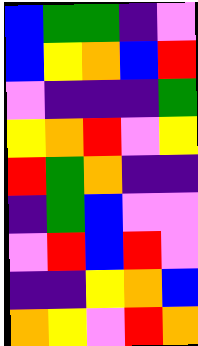[["blue", "green", "green", "indigo", "violet"], ["blue", "yellow", "orange", "blue", "red"], ["violet", "indigo", "indigo", "indigo", "green"], ["yellow", "orange", "red", "violet", "yellow"], ["red", "green", "orange", "indigo", "indigo"], ["indigo", "green", "blue", "violet", "violet"], ["violet", "red", "blue", "red", "violet"], ["indigo", "indigo", "yellow", "orange", "blue"], ["orange", "yellow", "violet", "red", "orange"]]